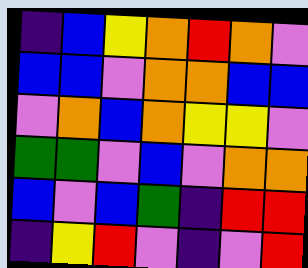[["indigo", "blue", "yellow", "orange", "red", "orange", "violet"], ["blue", "blue", "violet", "orange", "orange", "blue", "blue"], ["violet", "orange", "blue", "orange", "yellow", "yellow", "violet"], ["green", "green", "violet", "blue", "violet", "orange", "orange"], ["blue", "violet", "blue", "green", "indigo", "red", "red"], ["indigo", "yellow", "red", "violet", "indigo", "violet", "red"]]